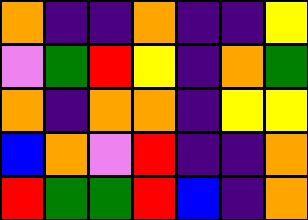[["orange", "indigo", "indigo", "orange", "indigo", "indigo", "yellow"], ["violet", "green", "red", "yellow", "indigo", "orange", "green"], ["orange", "indigo", "orange", "orange", "indigo", "yellow", "yellow"], ["blue", "orange", "violet", "red", "indigo", "indigo", "orange"], ["red", "green", "green", "red", "blue", "indigo", "orange"]]